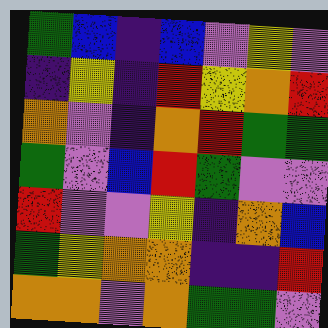[["green", "blue", "indigo", "blue", "violet", "yellow", "violet"], ["indigo", "yellow", "indigo", "red", "yellow", "orange", "red"], ["orange", "violet", "indigo", "orange", "red", "green", "green"], ["green", "violet", "blue", "red", "green", "violet", "violet"], ["red", "violet", "violet", "yellow", "indigo", "orange", "blue"], ["green", "yellow", "orange", "orange", "indigo", "indigo", "red"], ["orange", "orange", "violet", "orange", "green", "green", "violet"]]